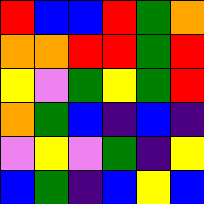[["red", "blue", "blue", "red", "green", "orange"], ["orange", "orange", "red", "red", "green", "red"], ["yellow", "violet", "green", "yellow", "green", "red"], ["orange", "green", "blue", "indigo", "blue", "indigo"], ["violet", "yellow", "violet", "green", "indigo", "yellow"], ["blue", "green", "indigo", "blue", "yellow", "blue"]]